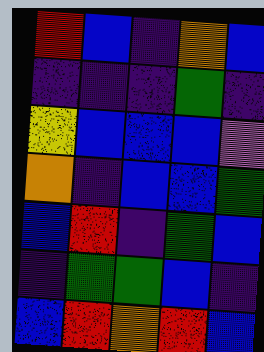[["red", "blue", "indigo", "orange", "blue"], ["indigo", "indigo", "indigo", "green", "indigo"], ["yellow", "blue", "blue", "blue", "violet"], ["orange", "indigo", "blue", "blue", "green"], ["blue", "red", "indigo", "green", "blue"], ["indigo", "green", "green", "blue", "indigo"], ["blue", "red", "orange", "red", "blue"]]